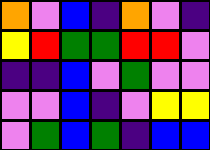[["orange", "violet", "blue", "indigo", "orange", "violet", "indigo"], ["yellow", "red", "green", "green", "red", "red", "violet"], ["indigo", "indigo", "blue", "violet", "green", "violet", "violet"], ["violet", "violet", "blue", "indigo", "violet", "yellow", "yellow"], ["violet", "green", "blue", "green", "indigo", "blue", "blue"]]